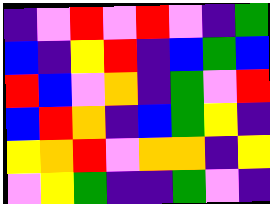[["indigo", "violet", "red", "violet", "red", "violet", "indigo", "green"], ["blue", "indigo", "yellow", "red", "indigo", "blue", "green", "blue"], ["red", "blue", "violet", "orange", "indigo", "green", "violet", "red"], ["blue", "red", "orange", "indigo", "blue", "green", "yellow", "indigo"], ["yellow", "orange", "red", "violet", "orange", "orange", "indigo", "yellow"], ["violet", "yellow", "green", "indigo", "indigo", "green", "violet", "indigo"]]